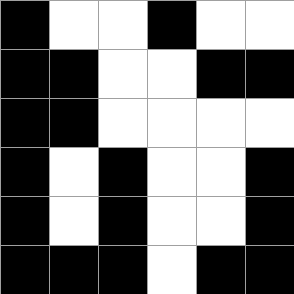[["black", "white", "white", "black", "white", "white"], ["black", "black", "white", "white", "black", "black"], ["black", "black", "white", "white", "white", "white"], ["black", "white", "black", "white", "white", "black"], ["black", "white", "black", "white", "white", "black"], ["black", "black", "black", "white", "black", "black"]]